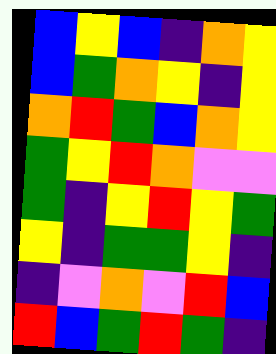[["blue", "yellow", "blue", "indigo", "orange", "yellow"], ["blue", "green", "orange", "yellow", "indigo", "yellow"], ["orange", "red", "green", "blue", "orange", "yellow"], ["green", "yellow", "red", "orange", "violet", "violet"], ["green", "indigo", "yellow", "red", "yellow", "green"], ["yellow", "indigo", "green", "green", "yellow", "indigo"], ["indigo", "violet", "orange", "violet", "red", "blue"], ["red", "blue", "green", "red", "green", "indigo"]]